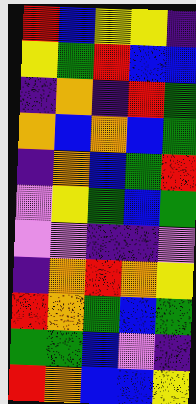[["red", "blue", "yellow", "yellow", "indigo"], ["yellow", "green", "red", "blue", "blue"], ["indigo", "orange", "indigo", "red", "green"], ["orange", "blue", "orange", "blue", "green"], ["indigo", "orange", "blue", "green", "red"], ["violet", "yellow", "green", "blue", "green"], ["violet", "violet", "indigo", "indigo", "violet"], ["indigo", "orange", "red", "orange", "yellow"], ["red", "orange", "green", "blue", "green"], ["green", "green", "blue", "violet", "indigo"], ["red", "orange", "blue", "blue", "yellow"]]